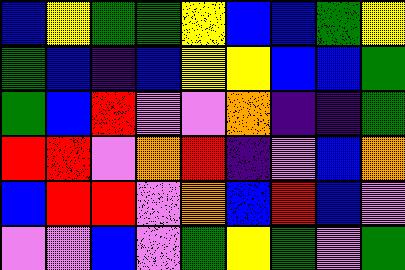[["blue", "yellow", "green", "green", "yellow", "blue", "blue", "green", "yellow"], ["green", "blue", "indigo", "blue", "yellow", "yellow", "blue", "blue", "green"], ["green", "blue", "red", "violet", "violet", "orange", "indigo", "indigo", "green"], ["red", "red", "violet", "orange", "red", "indigo", "violet", "blue", "orange"], ["blue", "red", "red", "violet", "orange", "blue", "red", "blue", "violet"], ["violet", "violet", "blue", "violet", "green", "yellow", "green", "violet", "green"]]